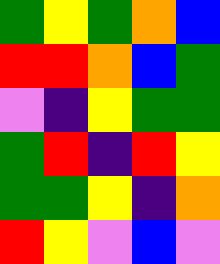[["green", "yellow", "green", "orange", "blue"], ["red", "red", "orange", "blue", "green"], ["violet", "indigo", "yellow", "green", "green"], ["green", "red", "indigo", "red", "yellow"], ["green", "green", "yellow", "indigo", "orange"], ["red", "yellow", "violet", "blue", "violet"]]